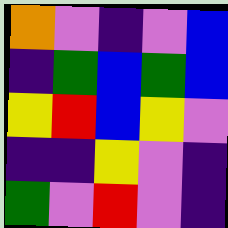[["orange", "violet", "indigo", "violet", "blue"], ["indigo", "green", "blue", "green", "blue"], ["yellow", "red", "blue", "yellow", "violet"], ["indigo", "indigo", "yellow", "violet", "indigo"], ["green", "violet", "red", "violet", "indigo"]]